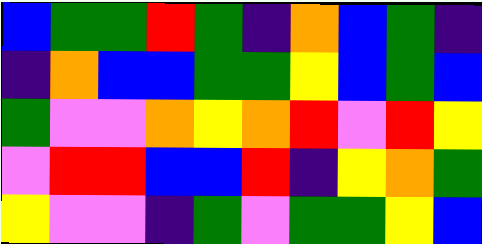[["blue", "green", "green", "red", "green", "indigo", "orange", "blue", "green", "indigo"], ["indigo", "orange", "blue", "blue", "green", "green", "yellow", "blue", "green", "blue"], ["green", "violet", "violet", "orange", "yellow", "orange", "red", "violet", "red", "yellow"], ["violet", "red", "red", "blue", "blue", "red", "indigo", "yellow", "orange", "green"], ["yellow", "violet", "violet", "indigo", "green", "violet", "green", "green", "yellow", "blue"]]